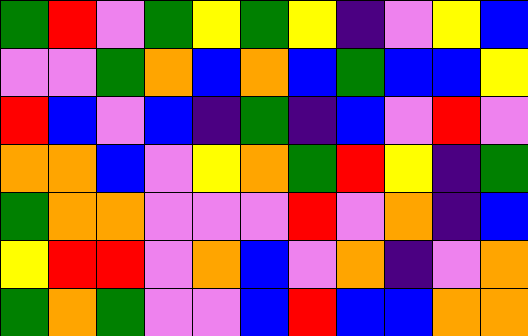[["green", "red", "violet", "green", "yellow", "green", "yellow", "indigo", "violet", "yellow", "blue"], ["violet", "violet", "green", "orange", "blue", "orange", "blue", "green", "blue", "blue", "yellow"], ["red", "blue", "violet", "blue", "indigo", "green", "indigo", "blue", "violet", "red", "violet"], ["orange", "orange", "blue", "violet", "yellow", "orange", "green", "red", "yellow", "indigo", "green"], ["green", "orange", "orange", "violet", "violet", "violet", "red", "violet", "orange", "indigo", "blue"], ["yellow", "red", "red", "violet", "orange", "blue", "violet", "orange", "indigo", "violet", "orange"], ["green", "orange", "green", "violet", "violet", "blue", "red", "blue", "blue", "orange", "orange"]]